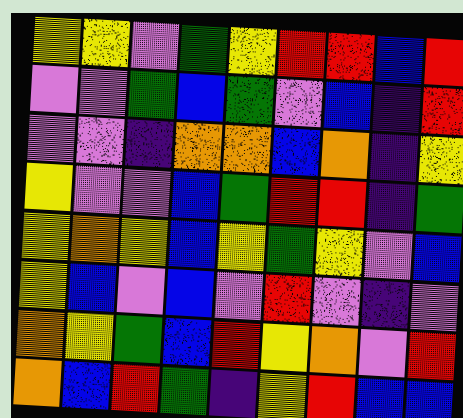[["yellow", "yellow", "violet", "green", "yellow", "red", "red", "blue", "red"], ["violet", "violet", "green", "blue", "green", "violet", "blue", "indigo", "red"], ["violet", "violet", "indigo", "orange", "orange", "blue", "orange", "indigo", "yellow"], ["yellow", "violet", "violet", "blue", "green", "red", "red", "indigo", "green"], ["yellow", "orange", "yellow", "blue", "yellow", "green", "yellow", "violet", "blue"], ["yellow", "blue", "violet", "blue", "violet", "red", "violet", "indigo", "violet"], ["orange", "yellow", "green", "blue", "red", "yellow", "orange", "violet", "red"], ["orange", "blue", "red", "green", "indigo", "yellow", "red", "blue", "blue"]]